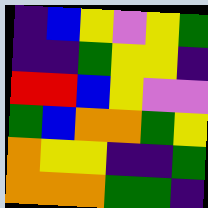[["indigo", "blue", "yellow", "violet", "yellow", "green"], ["indigo", "indigo", "green", "yellow", "yellow", "indigo"], ["red", "red", "blue", "yellow", "violet", "violet"], ["green", "blue", "orange", "orange", "green", "yellow"], ["orange", "yellow", "yellow", "indigo", "indigo", "green"], ["orange", "orange", "orange", "green", "green", "indigo"]]